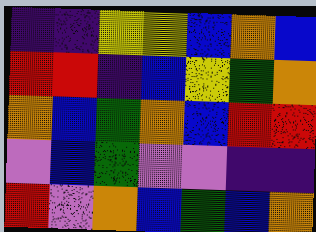[["indigo", "indigo", "yellow", "yellow", "blue", "orange", "blue"], ["red", "red", "indigo", "blue", "yellow", "green", "orange"], ["orange", "blue", "green", "orange", "blue", "red", "red"], ["violet", "blue", "green", "violet", "violet", "indigo", "indigo"], ["red", "violet", "orange", "blue", "green", "blue", "orange"]]